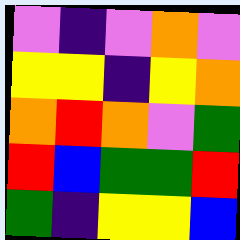[["violet", "indigo", "violet", "orange", "violet"], ["yellow", "yellow", "indigo", "yellow", "orange"], ["orange", "red", "orange", "violet", "green"], ["red", "blue", "green", "green", "red"], ["green", "indigo", "yellow", "yellow", "blue"]]